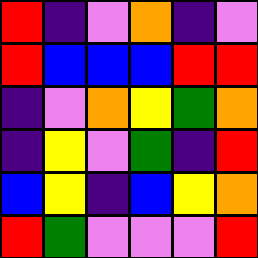[["red", "indigo", "violet", "orange", "indigo", "violet"], ["red", "blue", "blue", "blue", "red", "red"], ["indigo", "violet", "orange", "yellow", "green", "orange"], ["indigo", "yellow", "violet", "green", "indigo", "red"], ["blue", "yellow", "indigo", "blue", "yellow", "orange"], ["red", "green", "violet", "violet", "violet", "red"]]